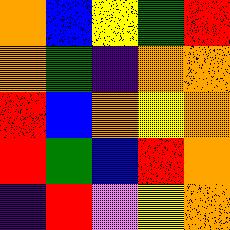[["orange", "blue", "yellow", "green", "red"], ["orange", "green", "indigo", "orange", "orange"], ["red", "blue", "orange", "yellow", "orange"], ["red", "green", "blue", "red", "orange"], ["indigo", "red", "violet", "yellow", "orange"]]